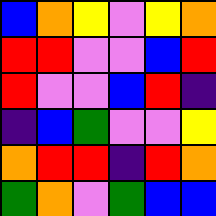[["blue", "orange", "yellow", "violet", "yellow", "orange"], ["red", "red", "violet", "violet", "blue", "red"], ["red", "violet", "violet", "blue", "red", "indigo"], ["indigo", "blue", "green", "violet", "violet", "yellow"], ["orange", "red", "red", "indigo", "red", "orange"], ["green", "orange", "violet", "green", "blue", "blue"]]